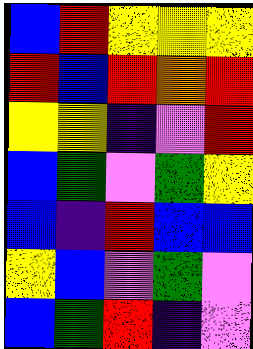[["blue", "red", "yellow", "yellow", "yellow"], ["red", "blue", "red", "orange", "red"], ["yellow", "yellow", "indigo", "violet", "red"], ["blue", "green", "violet", "green", "yellow"], ["blue", "indigo", "red", "blue", "blue"], ["yellow", "blue", "violet", "green", "violet"], ["blue", "green", "red", "indigo", "violet"]]